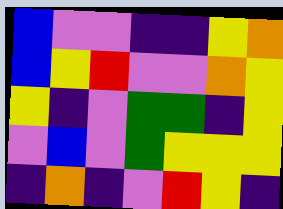[["blue", "violet", "violet", "indigo", "indigo", "yellow", "orange"], ["blue", "yellow", "red", "violet", "violet", "orange", "yellow"], ["yellow", "indigo", "violet", "green", "green", "indigo", "yellow"], ["violet", "blue", "violet", "green", "yellow", "yellow", "yellow"], ["indigo", "orange", "indigo", "violet", "red", "yellow", "indigo"]]